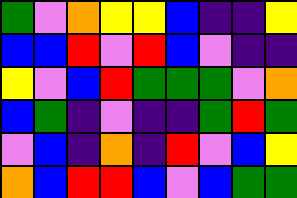[["green", "violet", "orange", "yellow", "yellow", "blue", "indigo", "indigo", "yellow"], ["blue", "blue", "red", "violet", "red", "blue", "violet", "indigo", "indigo"], ["yellow", "violet", "blue", "red", "green", "green", "green", "violet", "orange"], ["blue", "green", "indigo", "violet", "indigo", "indigo", "green", "red", "green"], ["violet", "blue", "indigo", "orange", "indigo", "red", "violet", "blue", "yellow"], ["orange", "blue", "red", "red", "blue", "violet", "blue", "green", "green"]]